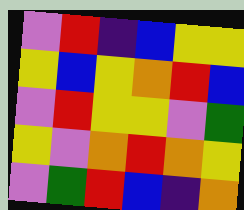[["violet", "red", "indigo", "blue", "yellow", "yellow"], ["yellow", "blue", "yellow", "orange", "red", "blue"], ["violet", "red", "yellow", "yellow", "violet", "green"], ["yellow", "violet", "orange", "red", "orange", "yellow"], ["violet", "green", "red", "blue", "indigo", "orange"]]